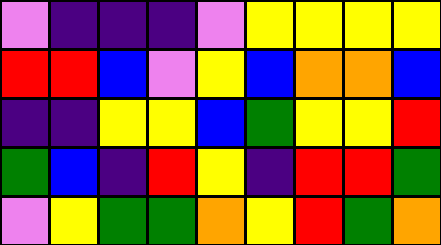[["violet", "indigo", "indigo", "indigo", "violet", "yellow", "yellow", "yellow", "yellow"], ["red", "red", "blue", "violet", "yellow", "blue", "orange", "orange", "blue"], ["indigo", "indigo", "yellow", "yellow", "blue", "green", "yellow", "yellow", "red"], ["green", "blue", "indigo", "red", "yellow", "indigo", "red", "red", "green"], ["violet", "yellow", "green", "green", "orange", "yellow", "red", "green", "orange"]]